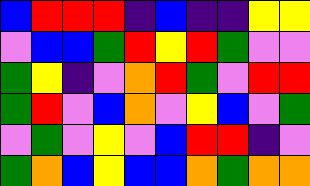[["blue", "red", "red", "red", "indigo", "blue", "indigo", "indigo", "yellow", "yellow"], ["violet", "blue", "blue", "green", "red", "yellow", "red", "green", "violet", "violet"], ["green", "yellow", "indigo", "violet", "orange", "red", "green", "violet", "red", "red"], ["green", "red", "violet", "blue", "orange", "violet", "yellow", "blue", "violet", "green"], ["violet", "green", "violet", "yellow", "violet", "blue", "red", "red", "indigo", "violet"], ["green", "orange", "blue", "yellow", "blue", "blue", "orange", "green", "orange", "orange"]]